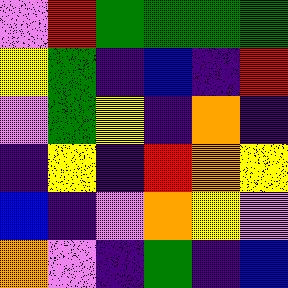[["violet", "red", "green", "green", "green", "green"], ["yellow", "green", "indigo", "blue", "indigo", "red"], ["violet", "green", "yellow", "indigo", "orange", "indigo"], ["indigo", "yellow", "indigo", "red", "orange", "yellow"], ["blue", "indigo", "violet", "orange", "yellow", "violet"], ["orange", "violet", "indigo", "green", "indigo", "blue"]]